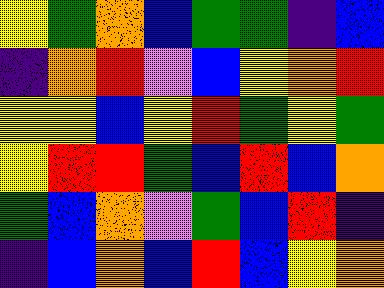[["yellow", "green", "orange", "blue", "green", "green", "indigo", "blue"], ["indigo", "orange", "red", "violet", "blue", "yellow", "orange", "red"], ["yellow", "yellow", "blue", "yellow", "red", "green", "yellow", "green"], ["yellow", "red", "red", "green", "blue", "red", "blue", "orange"], ["green", "blue", "orange", "violet", "green", "blue", "red", "indigo"], ["indigo", "blue", "orange", "blue", "red", "blue", "yellow", "orange"]]